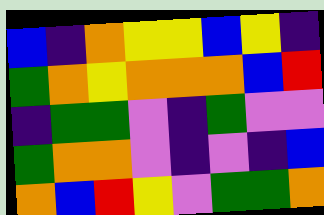[["blue", "indigo", "orange", "yellow", "yellow", "blue", "yellow", "indigo"], ["green", "orange", "yellow", "orange", "orange", "orange", "blue", "red"], ["indigo", "green", "green", "violet", "indigo", "green", "violet", "violet"], ["green", "orange", "orange", "violet", "indigo", "violet", "indigo", "blue"], ["orange", "blue", "red", "yellow", "violet", "green", "green", "orange"]]